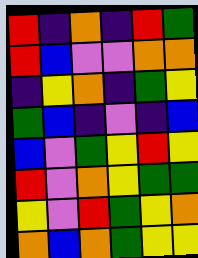[["red", "indigo", "orange", "indigo", "red", "green"], ["red", "blue", "violet", "violet", "orange", "orange"], ["indigo", "yellow", "orange", "indigo", "green", "yellow"], ["green", "blue", "indigo", "violet", "indigo", "blue"], ["blue", "violet", "green", "yellow", "red", "yellow"], ["red", "violet", "orange", "yellow", "green", "green"], ["yellow", "violet", "red", "green", "yellow", "orange"], ["orange", "blue", "orange", "green", "yellow", "yellow"]]